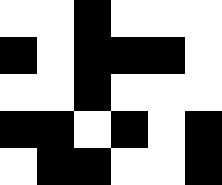[["white", "white", "black", "white", "white", "white"], ["black", "white", "black", "black", "black", "white"], ["white", "white", "black", "white", "white", "white"], ["black", "black", "white", "black", "white", "black"], ["white", "black", "black", "white", "white", "black"]]